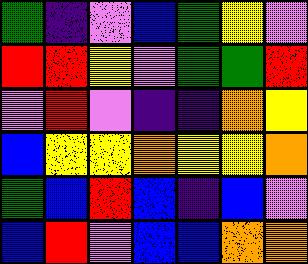[["green", "indigo", "violet", "blue", "green", "yellow", "violet"], ["red", "red", "yellow", "violet", "green", "green", "red"], ["violet", "red", "violet", "indigo", "indigo", "orange", "yellow"], ["blue", "yellow", "yellow", "orange", "yellow", "yellow", "orange"], ["green", "blue", "red", "blue", "indigo", "blue", "violet"], ["blue", "red", "violet", "blue", "blue", "orange", "orange"]]